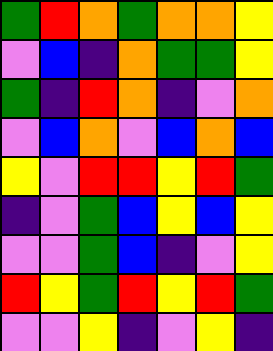[["green", "red", "orange", "green", "orange", "orange", "yellow"], ["violet", "blue", "indigo", "orange", "green", "green", "yellow"], ["green", "indigo", "red", "orange", "indigo", "violet", "orange"], ["violet", "blue", "orange", "violet", "blue", "orange", "blue"], ["yellow", "violet", "red", "red", "yellow", "red", "green"], ["indigo", "violet", "green", "blue", "yellow", "blue", "yellow"], ["violet", "violet", "green", "blue", "indigo", "violet", "yellow"], ["red", "yellow", "green", "red", "yellow", "red", "green"], ["violet", "violet", "yellow", "indigo", "violet", "yellow", "indigo"]]